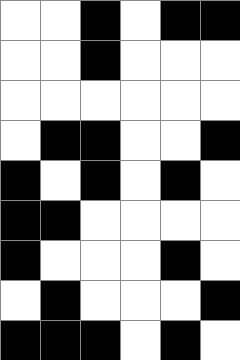[["white", "white", "black", "white", "black", "black"], ["white", "white", "black", "white", "white", "white"], ["white", "white", "white", "white", "white", "white"], ["white", "black", "black", "white", "white", "black"], ["black", "white", "black", "white", "black", "white"], ["black", "black", "white", "white", "white", "white"], ["black", "white", "white", "white", "black", "white"], ["white", "black", "white", "white", "white", "black"], ["black", "black", "black", "white", "black", "white"]]